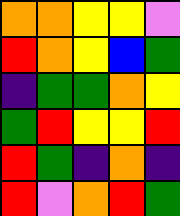[["orange", "orange", "yellow", "yellow", "violet"], ["red", "orange", "yellow", "blue", "green"], ["indigo", "green", "green", "orange", "yellow"], ["green", "red", "yellow", "yellow", "red"], ["red", "green", "indigo", "orange", "indigo"], ["red", "violet", "orange", "red", "green"]]